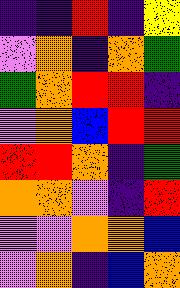[["indigo", "indigo", "red", "indigo", "yellow"], ["violet", "orange", "indigo", "orange", "green"], ["green", "orange", "red", "red", "indigo"], ["violet", "orange", "blue", "red", "red"], ["red", "red", "orange", "indigo", "green"], ["orange", "orange", "violet", "indigo", "red"], ["violet", "violet", "orange", "orange", "blue"], ["violet", "orange", "indigo", "blue", "orange"]]